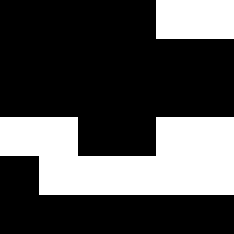[["black", "black", "black", "black", "white", "white"], ["black", "black", "black", "black", "black", "black"], ["black", "black", "black", "black", "black", "black"], ["white", "white", "black", "black", "white", "white"], ["black", "white", "white", "white", "white", "white"], ["black", "black", "black", "black", "black", "black"]]